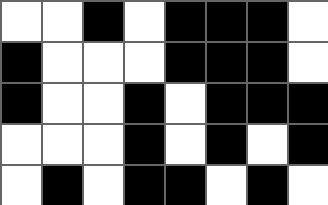[["white", "white", "black", "white", "black", "black", "black", "white"], ["black", "white", "white", "white", "black", "black", "black", "white"], ["black", "white", "white", "black", "white", "black", "black", "black"], ["white", "white", "white", "black", "white", "black", "white", "black"], ["white", "black", "white", "black", "black", "white", "black", "white"]]